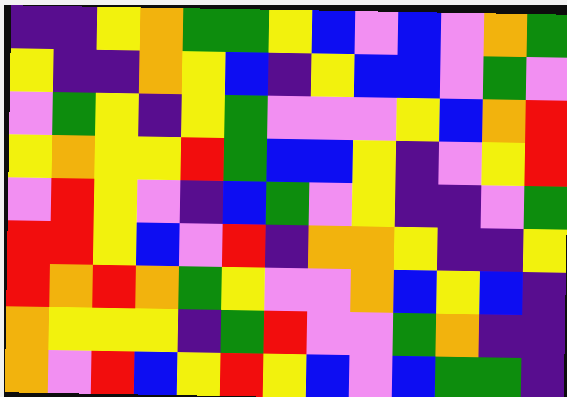[["indigo", "indigo", "yellow", "orange", "green", "green", "yellow", "blue", "violet", "blue", "violet", "orange", "green"], ["yellow", "indigo", "indigo", "orange", "yellow", "blue", "indigo", "yellow", "blue", "blue", "violet", "green", "violet"], ["violet", "green", "yellow", "indigo", "yellow", "green", "violet", "violet", "violet", "yellow", "blue", "orange", "red"], ["yellow", "orange", "yellow", "yellow", "red", "green", "blue", "blue", "yellow", "indigo", "violet", "yellow", "red"], ["violet", "red", "yellow", "violet", "indigo", "blue", "green", "violet", "yellow", "indigo", "indigo", "violet", "green"], ["red", "red", "yellow", "blue", "violet", "red", "indigo", "orange", "orange", "yellow", "indigo", "indigo", "yellow"], ["red", "orange", "red", "orange", "green", "yellow", "violet", "violet", "orange", "blue", "yellow", "blue", "indigo"], ["orange", "yellow", "yellow", "yellow", "indigo", "green", "red", "violet", "violet", "green", "orange", "indigo", "indigo"], ["orange", "violet", "red", "blue", "yellow", "red", "yellow", "blue", "violet", "blue", "green", "green", "indigo"]]